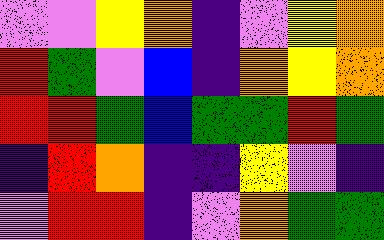[["violet", "violet", "yellow", "orange", "indigo", "violet", "yellow", "orange"], ["red", "green", "violet", "blue", "indigo", "orange", "yellow", "orange"], ["red", "red", "green", "blue", "green", "green", "red", "green"], ["indigo", "red", "orange", "indigo", "indigo", "yellow", "violet", "indigo"], ["violet", "red", "red", "indigo", "violet", "orange", "green", "green"]]